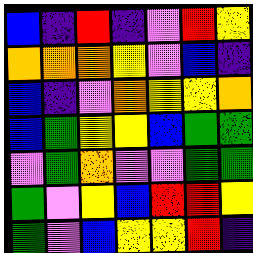[["blue", "indigo", "red", "indigo", "violet", "red", "yellow"], ["orange", "orange", "orange", "yellow", "violet", "blue", "indigo"], ["blue", "indigo", "violet", "orange", "yellow", "yellow", "orange"], ["blue", "green", "yellow", "yellow", "blue", "green", "green"], ["violet", "green", "orange", "violet", "violet", "green", "green"], ["green", "violet", "yellow", "blue", "red", "red", "yellow"], ["green", "violet", "blue", "yellow", "yellow", "red", "indigo"]]